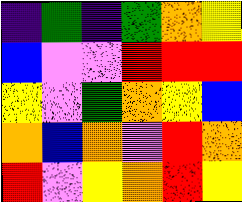[["indigo", "green", "indigo", "green", "orange", "yellow"], ["blue", "violet", "violet", "red", "red", "red"], ["yellow", "violet", "green", "orange", "yellow", "blue"], ["orange", "blue", "orange", "violet", "red", "orange"], ["red", "violet", "yellow", "orange", "red", "yellow"]]